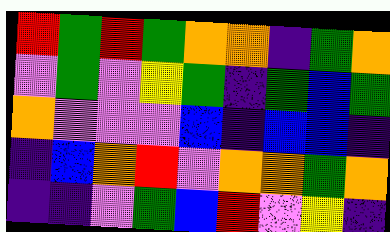[["red", "green", "red", "green", "orange", "orange", "indigo", "green", "orange"], ["violet", "green", "violet", "yellow", "green", "indigo", "green", "blue", "green"], ["orange", "violet", "violet", "violet", "blue", "indigo", "blue", "blue", "indigo"], ["indigo", "blue", "orange", "red", "violet", "orange", "orange", "green", "orange"], ["indigo", "indigo", "violet", "green", "blue", "red", "violet", "yellow", "indigo"]]